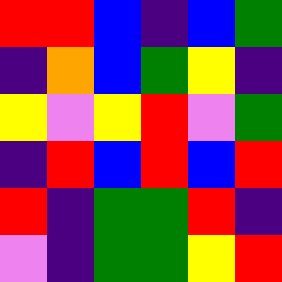[["red", "red", "blue", "indigo", "blue", "green"], ["indigo", "orange", "blue", "green", "yellow", "indigo"], ["yellow", "violet", "yellow", "red", "violet", "green"], ["indigo", "red", "blue", "red", "blue", "red"], ["red", "indigo", "green", "green", "red", "indigo"], ["violet", "indigo", "green", "green", "yellow", "red"]]